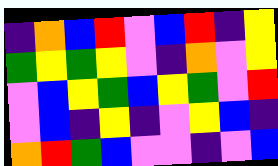[["indigo", "orange", "blue", "red", "violet", "blue", "red", "indigo", "yellow"], ["green", "yellow", "green", "yellow", "violet", "indigo", "orange", "violet", "yellow"], ["violet", "blue", "yellow", "green", "blue", "yellow", "green", "violet", "red"], ["violet", "blue", "indigo", "yellow", "indigo", "violet", "yellow", "blue", "indigo"], ["orange", "red", "green", "blue", "violet", "violet", "indigo", "violet", "blue"]]